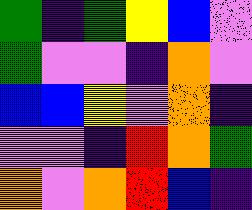[["green", "indigo", "green", "yellow", "blue", "violet"], ["green", "violet", "violet", "indigo", "orange", "violet"], ["blue", "blue", "yellow", "violet", "orange", "indigo"], ["violet", "violet", "indigo", "red", "orange", "green"], ["orange", "violet", "orange", "red", "blue", "indigo"]]